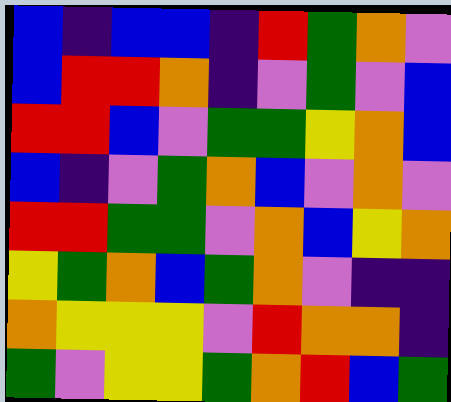[["blue", "indigo", "blue", "blue", "indigo", "red", "green", "orange", "violet"], ["blue", "red", "red", "orange", "indigo", "violet", "green", "violet", "blue"], ["red", "red", "blue", "violet", "green", "green", "yellow", "orange", "blue"], ["blue", "indigo", "violet", "green", "orange", "blue", "violet", "orange", "violet"], ["red", "red", "green", "green", "violet", "orange", "blue", "yellow", "orange"], ["yellow", "green", "orange", "blue", "green", "orange", "violet", "indigo", "indigo"], ["orange", "yellow", "yellow", "yellow", "violet", "red", "orange", "orange", "indigo"], ["green", "violet", "yellow", "yellow", "green", "orange", "red", "blue", "green"]]